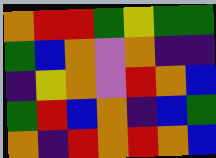[["orange", "red", "red", "green", "yellow", "green", "green"], ["green", "blue", "orange", "violet", "orange", "indigo", "indigo"], ["indigo", "yellow", "orange", "violet", "red", "orange", "blue"], ["green", "red", "blue", "orange", "indigo", "blue", "green"], ["orange", "indigo", "red", "orange", "red", "orange", "blue"]]